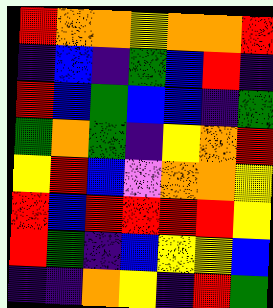[["red", "orange", "orange", "yellow", "orange", "orange", "red"], ["indigo", "blue", "indigo", "green", "blue", "red", "indigo"], ["red", "blue", "green", "blue", "blue", "indigo", "green"], ["green", "orange", "green", "indigo", "yellow", "orange", "red"], ["yellow", "red", "blue", "violet", "orange", "orange", "yellow"], ["red", "blue", "red", "red", "red", "red", "yellow"], ["red", "green", "indigo", "blue", "yellow", "yellow", "blue"], ["indigo", "indigo", "orange", "yellow", "indigo", "red", "green"]]